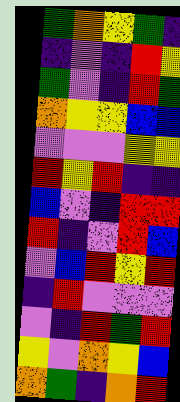[["green", "orange", "yellow", "green", "indigo"], ["indigo", "violet", "indigo", "red", "yellow"], ["green", "violet", "indigo", "red", "green"], ["orange", "yellow", "yellow", "blue", "blue"], ["violet", "violet", "violet", "yellow", "yellow"], ["red", "yellow", "red", "indigo", "indigo"], ["blue", "violet", "indigo", "red", "red"], ["red", "indigo", "violet", "red", "blue"], ["violet", "blue", "red", "yellow", "red"], ["indigo", "red", "violet", "violet", "violet"], ["violet", "indigo", "red", "green", "red"], ["yellow", "violet", "orange", "yellow", "blue"], ["orange", "green", "indigo", "orange", "red"]]